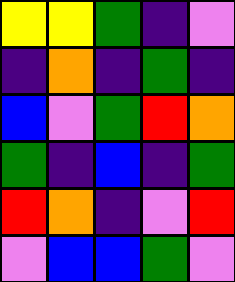[["yellow", "yellow", "green", "indigo", "violet"], ["indigo", "orange", "indigo", "green", "indigo"], ["blue", "violet", "green", "red", "orange"], ["green", "indigo", "blue", "indigo", "green"], ["red", "orange", "indigo", "violet", "red"], ["violet", "blue", "blue", "green", "violet"]]